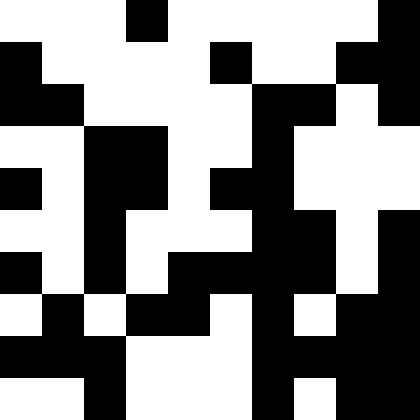[["white", "white", "white", "black", "white", "white", "white", "white", "white", "black"], ["black", "white", "white", "white", "white", "black", "white", "white", "black", "black"], ["black", "black", "white", "white", "white", "white", "black", "black", "white", "black"], ["white", "white", "black", "black", "white", "white", "black", "white", "white", "white"], ["black", "white", "black", "black", "white", "black", "black", "white", "white", "white"], ["white", "white", "black", "white", "white", "white", "black", "black", "white", "black"], ["black", "white", "black", "white", "black", "black", "black", "black", "white", "black"], ["white", "black", "white", "black", "black", "white", "black", "white", "black", "black"], ["black", "black", "black", "white", "white", "white", "black", "black", "black", "black"], ["white", "white", "black", "white", "white", "white", "black", "white", "black", "black"]]